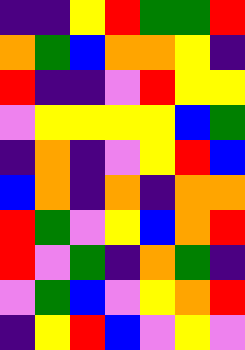[["indigo", "indigo", "yellow", "red", "green", "green", "red"], ["orange", "green", "blue", "orange", "orange", "yellow", "indigo"], ["red", "indigo", "indigo", "violet", "red", "yellow", "yellow"], ["violet", "yellow", "yellow", "yellow", "yellow", "blue", "green"], ["indigo", "orange", "indigo", "violet", "yellow", "red", "blue"], ["blue", "orange", "indigo", "orange", "indigo", "orange", "orange"], ["red", "green", "violet", "yellow", "blue", "orange", "red"], ["red", "violet", "green", "indigo", "orange", "green", "indigo"], ["violet", "green", "blue", "violet", "yellow", "orange", "red"], ["indigo", "yellow", "red", "blue", "violet", "yellow", "violet"]]